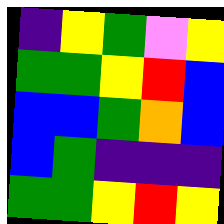[["indigo", "yellow", "green", "violet", "yellow"], ["green", "green", "yellow", "red", "blue"], ["blue", "blue", "green", "orange", "blue"], ["blue", "green", "indigo", "indigo", "indigo"], ["green", "green", "yellow", "red", "yellow"]]